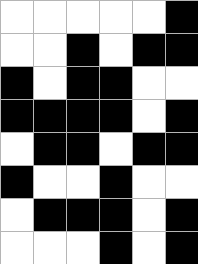[["white", "white", "white", "white", "white", "black"], ["white", "white", "black", "white", "black", "black"], ["black", "white", "black", "black", "white", "white"], ["black", "black", "black", "black", "white", "black"], ["white", "black", "black", "white", "black", "black"], ["black", "white", "white", "black", "white", "white"], ["white", "black", "black", "black", "white", "black"], ["white", "white", "white", "black", "white", "black"]]